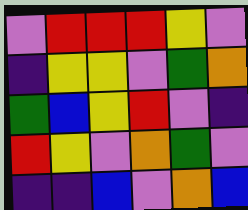[["violet", "red", "red", "red", "yellow", "violet"], ["indigo", "yellow", "yellow", "violet", "green", "orange"], ["green", "blue", "yellow", "red", "violet", "indigo"], ["red", "yellow", "violet", "orange", "green", "violet"], ["indigo", "indigo", "blue", "violet", "orange", "blue"]]